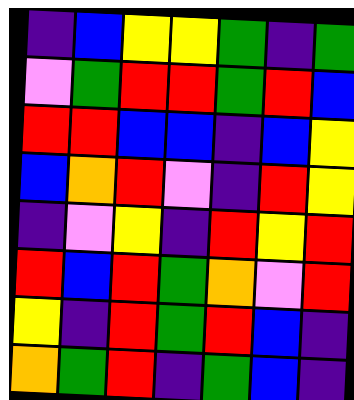[["indigo", "blue", "yellow", "yellow", "green", "indigo", "green"], ["violet", "green", "red", "red", "green", "red", "blue"], ["red", "red", "blue", "blue", "indigo", "blue", "yellow"], ["blue", "orange", "red", "violet", "indigo", "red", "yellow"], ["indigo", "violet", "yellow", "indigo", "red", "yellow", "red"], ["red", "blue", "red", "green", "orange", "violet", "red"], ["yellow", "indigo", "red", "green", "red", "blue", "indigo"], ["orange", "green", "red", "indigo", "green", "blue", "indigo"]]